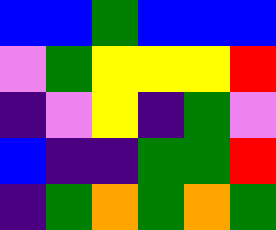[["blue", "blue", "green", "blue", "blue", "blue"], ["violet", "green", "yellow", "yellow", "yellow", "red"], ["indigo", "violet", "yellow", "indigo", "green", "violet"], ["blue", "indigo", "indigo", "green", "green", "red"], ["indigo", "green", "orange", "green", "orange", "green"]]